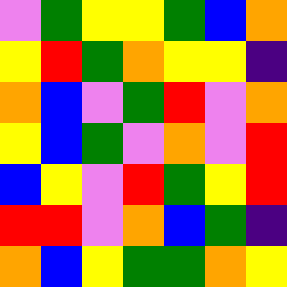[["violet", "green", "yellow", "yellow", "green", "blue", "orange"], ["yellow", "red", "green", "orange", "yellow", "yellow", "indigo"], ["orange", "blue", "violet", "green", "red", "violet", "orange"], ["yellow", "blue", "green", "violet", "orange", "violet", "red"], ["blue", "yellow", "violet", "red", "green", "yellow", "red"], ["red", "red", "violet", "orange", "blue", "green", "indigo"], ["orange", "blue", "yellow", "green", "green", "orange", "yellow"]]